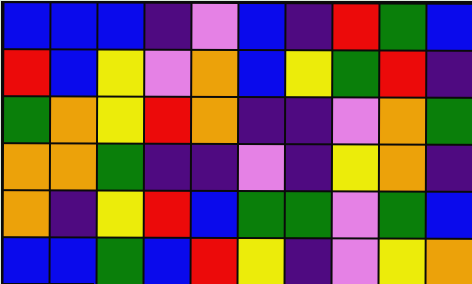[["blue", "blue", "blue", "indigo", "violet", "blue", "indigo", "red", "green", "blue"], ["red", "blue", "yellow", "violet", "orange", "blue", "yellow", "green", "red", "indigo"], ["green", "orange", "yellow", "red", "orange", "indigo", "indigo", "violet", "orange", "green"], ["orange", "orange", "green", "indigo", "indigo", "violet", "indigo", "yellow", "orange", "indigo"], ["orange", "indigo", "yellow", "red", "blue", "green", "green", "violet", "green", "blue"], ["blue", "blue", "green", "blue", "red", "yellow", "indigo", "violet", "yellow", "orange"]]